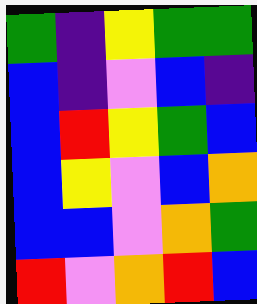[["green", "indigo", "yellow", "green", "green"], ["blue", "indigo", "violet", "blue", "indigo"], ["blue", "red", "yellow", "green", "blue"], ["blue", "yellow", "violet", "blue", "orange"], ["blue", "blue", "violet", "orange", "green"], ["red", "violet", "orange", "red", "blue"]]